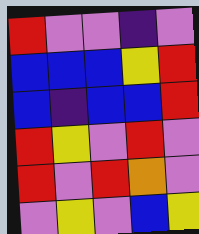[["red", "violet", "violet", "indigo", "violet"], ["blue", "blue", "blue", "yellow", "red"], ["blue", "indigo", "blue", "blue", "red"], ["red", "yellow", "violet", "red", "violet"], ["red", "violet", "red", "orange", "violet"], ["violet", "yellow", "violet", "blue", "yellow"]]